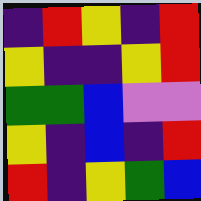[["indigo", "red", "yellow", "indigo", "red"], ["yellow", "indigo", "indigo", "yellow", "red"], ["green", "green", "blue", "violet", "violet"], ["yellow", "indigo", "blue", "indigo", "red"], ["red", "indigo", "yellow", "green", "blue"]]